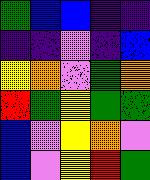[["green", "blue", "blue", "indigo", "indigo"], ["indigo", "indigo", "violet", "indigo", "blue"], ["yellow", "orange", "violet", "green", "orange"], ["red", "green", "yellow", "green", "green"], ["blue", "violet", "yellow", "orange", "violet"], ["blue", "violet", "yellow", "red", "green"]]